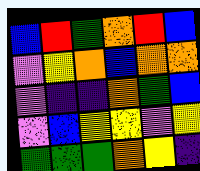[["blue", "red", "green", "orange", "red", "blue"], ["violet", "yellow", "orange", "blue", "orange", "orange"], ["violet", "indigo", "indigo", "orange", "green", "blue"], ["violet", "blue", "yellow", "yellow", "violet", "yellow"], ["green", "green", "green", "orange", "yellow", "indigo"]]